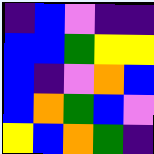[["indigo", "blue", "violet", "indigo", "indigo"], ["blue", "blue", "green", "yellow", "yellow"], ["blue", "indigo", "violet", "orange", "blue"], ["blue", "orange", "green", "blue", "violet"], ["yellow", "blue", "orange", "green", "indigo"]]